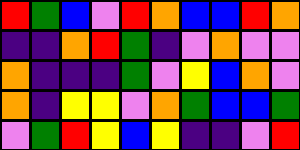[["red", "green", "blue", "violet", "red", "orange", "blue", "blue", "red", "orange"], ["indigo", "indigo", "orange", "red", "green", "indigo", "violet", "orange", "violet", "violet"], ["orange", "indigo", "indigo", "indigo", "green", "violet", "yellow", "blue", "orange", "violet"], ["orange", "indigo", "yellow", "yellow", "violet", "orange", "green", "blue", "blue", "green"], ["violet", "green", "red", "yellow", "blue", "yellow", "indigo", "indigo", "violet", "red"]]